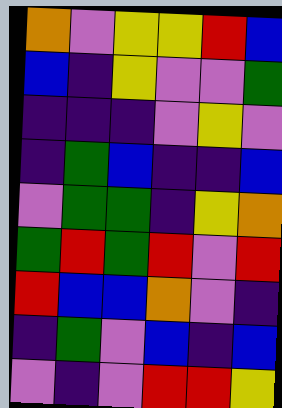[["orange", "violet", "yellow", "yellow", "red", "blue"], ["blue", "indigo", "yellow", "violet", "violet", "green"], ["indigo", "indigo", "indigo", "violet", "yellow", "violet"], ["indigo", "green", "blue", "indigo", "indigo", "blue"], ["violet", "green", "green", "indigo", "yellow", "orange"], ["green", "red", "green", "red", "violet", "red"], ["red", "blue", "blue", "orange", "violet", "indigo"], ["indigo", "green", "violet", "blue", "indigo", "blue"], ["violet", "indigo", "violet", "red", "red", "yellow"]]